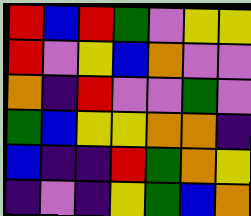[["red", "blue", "red", "green", "violet", "yellow", "yellow"], ["red", "violet", "yellow", "blue", "orange", "violet", "violet"], ["orange", "indigo", "red", "violet", "violet", "green", "violet"], ["green", "blue", "yellow", "yellow", "orange", "orange", "indigo"], ["blue", "indigo", "indigo", "red", "green", "orange", "yellow"], ["indigo", "violet", "indigo", "yellow", "green", "blue", "orange"]]